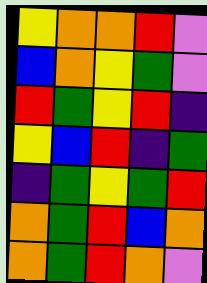[["yellow", "orange", "orange", "red", "violet"], ["blue", "orange", "yellow", "green", "violet"], ["red", "green", "yellow", "red", "indigo"], ["yellow", "blue", "red", "indigo", "green"], ["indigo", "green", "yellow", "green", "red"], ["orange", "green", "red", "blue", "orange"], ["orange", "green", "red", "orange", "violet"]]